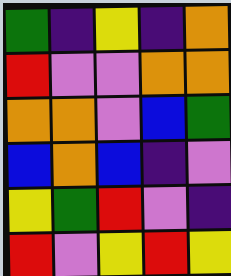[["green", "indigo", "yellow", "indigo", "orange"], ["red", "violet", "violet", "orange", "orange"], ["orange", "orange", "violet", "blue", "green"], ["blue", "orange", "blue", "indigo", "violet"], ["yellow", "green", "red", "violet", "indigo"], ["red", "violet", "yellow", "red", "yellow"]]